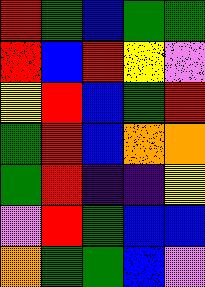[["red", "green", "blue", "green", "green"], ["red", "blue", "red", "yellow", "violet"], ["yellow", "red", "blue", "green", "red"], ["green", "red", "blue", "orange", "orange"], ["green", "red", "indigo", "indigo", "yellow"], ["violet", "red", "green", "blue", "blue"], ["orange", "green", "green", "blue", "violet"]]